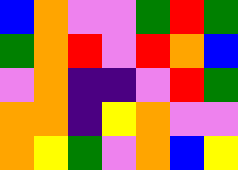[["blue", "orange", "violet", "violet", "green", "red", "green"], ["green", "orange", "red", "violet", "red", "orange", "blue"], ["violet", "orange", "indigo", "indigo", "violet", "red", "green"], ["orange", "orange", "indigo", "yellow", "orange", "violet", "violet"], ["orange", "yellow", "green", "violet", "orange", "blue", "yellow"]]